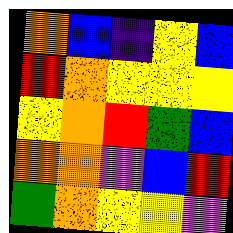[["orange", "blue", "indigo", "yellow", "blue"], ["red", "orange", "yellow", "yellow", "yellow"], ["yellow", "orange", "red", "green", "blue"], ["orange", "orange", "violet", "blue", "red"], ["green", "orange", "yellow", "yellow", "violet"]]